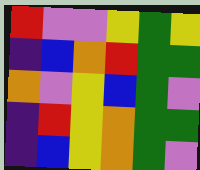[["red", "violet", "violet", "yellow", "green", "yellow"], ["indigo", "blue", "orange", "red", "green", "green"], ["orange", "violet", "yellow", "blue", "green", "violet"], ["indigo", "red", "yellow", "orange", "green", "green"], ["indigo", "blue", "yellow", "orange", "green", "violet"]]